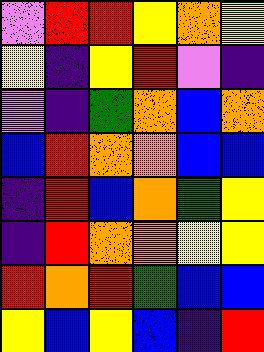[["violet", "red", "red", "yellow", "orange", "yellow"], ["yellow", "indigo", "yellow", "red", "violet", "indigo"], ["violet", "indigo", "green", "orange", "blue", "orange"], ["blue", "red", "orange", "orange", "blue", "blue"], ["indigo", "red", "blue", "orange", "green", "yellow"], ["indigo", "red", "orange", "orange", "yellow", "yellow"], ["red", "orange", "red", "green", "blue", "blue"], ["yellow", "blue", "yellow", "blue", "indigo", "red"]]